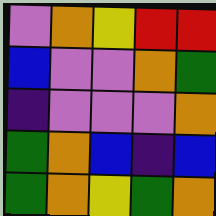[["violet", "orange", "yellow", "red", "red"], ["blue", "violet", "violet", "orange", "green"], ["indigo", "violet", "violet", "violet", "orange"], ["green", "orange", "blue", "indigo", "blue"], ["green", "orange", "yellow", "green", "orange"]]